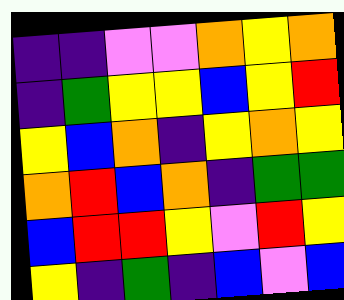[["indigo", "indigo", "violet", "violet", "orange", "yellow", "orange"], ["indigo", "green", "yellow", "yellow", "blue", "yellow", "red"], ["yellow", "blue", "orange", "indigo", "yellow", "orange", "yellow"], ["orange", "red", "blue", "orange", "indigo", "green", "green"], ["blue", "red", "red", "yellow", "violet", "red", "yellow"], ["yellow", "indigo", "green", "indigo", "blue", "violet", "blue"]]